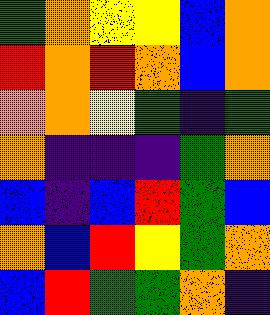[["green", "orange", "yellow", "yellow", "blue", "orange"], ["red", "orange", "red", "orange", "blue", "orange"], ["orange", "orange", "yellow", "green", "indigo", "green"], ["orange", "indigo", "indigo", "indigo", "green", "orange"], ["blue", "indigo", "blue", "red", "green", "blue"], ["orange", "blue", "red", "yellow", "green", "orange"], ["blue", "red", "green", "green", "orange", "indigo"]]